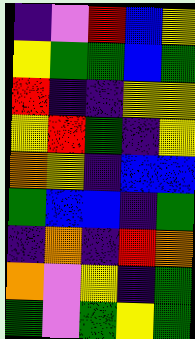[["indigo", "violet", "red", "blue", "yellow"], ["yellow", "green", "green", "blue", "green"], ["red", "indigo", "indigo", "yellow", "yellow"], ["yellow", "red", "green", "indigo", "yellow"], ["orange", "yellow", "indigo", "blue", "blue"], ["green", "blue", "blue", "indigo", "green"], ["indigo", "orange", "indigo", "red", "orange"], ["orange", "violet", "yellow", "indigo", "green"], ["green", "violet", "green", "yellow", "green"]]